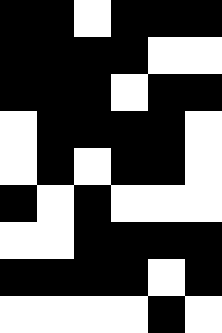[["black", "black", "white", "black", "black", "black"], ["black", "black", "black", "black", "white", "white"], ["black", "black", "black", "white", "black", "black"], ["white", "black", "black", "black", "black", "white"], ["white", "black", "white", "black", "black", "white"], ["black", "white", "black", "white", "white", "white"], ["white", "white", "black", "black", "black", "black"], ["black", "black", "black", "black", "white", "black"], ["white", "white", "white", "white", "black", "white"]]